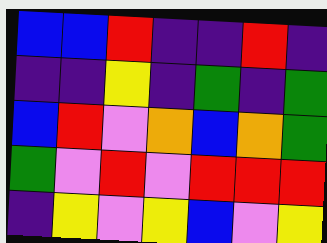[["blue", "blue", "red", "indigo", "indigo", "red", "indigo"], ["indigo", "indigo", "yellow", "indigo", "green", "indigo", "green"], ["blue", "red", "violet", "orange", "blue", "orange", "green"], ["green", "violet", "red", "violet", "red", "red", "red"], ["indigo", "yellow", "violet", "yellow", "blue", "violet", "yellow"]]